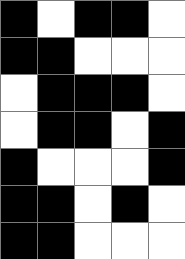[["black", "white", "black", "black", "white"], ["black", "black", "white", "white", "white"], ["white", "black", "black", "black", "white"], ["white", "black", "black", "white", "black"], ["black", "white", "white", "white", "black"], ["black", "black", "white", "black", "white"], ["black", "black", "white", "white", "white"]]